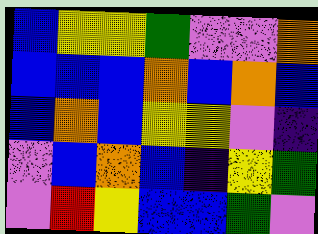[["blue", "yellow", "yellow", "green", "violet", "violet", "orange"], ["blue", "blue", "blue", "orange", "blue", "orange", "blue"], ["blue", "orange", "blue", "yellow", "yellow", "violet", "indigo"], ["violet", "blue", "orange", "blue", "indigo", "yellow", "green"], ["violet", "red", "yellow", "blue", "blue", "green", "violet"]]